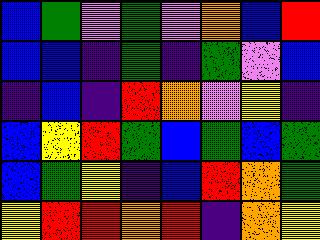[["blue", "green", "violet", "green", "violet", "orange", "blue", "red"], ["blue", "blue", "indigo", "green", "indigo", "green", "violet", "blue"], ["indigo", "blue", "indigo", "red", "orange", "violet", "yellow", "indigo"], ["blue", "yellow", "red", "green", "blue", "green", "blue", "green"], ["blue", "green", "yellow", "indigo", "blue", "red", "orange", "green"], ["yellow", "red", "red", "orange", "red", "indigo", "orange", "yellow"]]